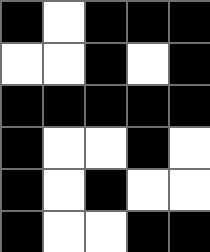[["black", "white", "black", "black", "black"], ["white", "white", "black", "white", "black"], ["black", "black", "black", "black", "black"], ["black", "white", "white", "black", "white"], ["black", "white", "black", "white", "white"], ["black", "white", "white", "black", "black"]]